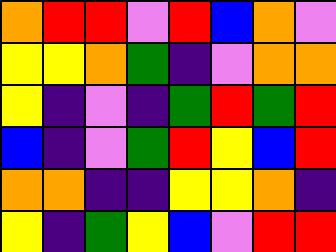[["orange", "red", "red", "violet", "red", "blue", "orange", "violet"], ["yellow", "yellow", "orange", "green", "indigo", "violet", "orange", "orange"], ["yellow", "indigo", "violet", "indigo", "green", "red", "green", "red"], ["blue", "indigo", "violet", "green", "red", "yellow", "blue", "red"], ["orange", "orange", "indigo", "indigo", "yellow", "yellow", "orange", "indigo"], ["yellow", "indigo", "green", "yellow", "blue", "violet", "red", "red"]]